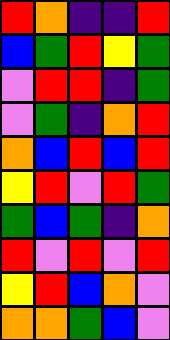[["red", "orange", "indigo", "indigo", "red"], ["blue", "green", "red", "yellow", "green"], ["violet", "red", "red", "indigo", "green"], ["violet", "green", "indigo", "orange", "red"], ["orange", "blue", "red", "blue", "red"], ["yellow", "red", "violet", "red", "green"], ["green", "blue", "green", "indigo", "orange"], ["red", "violet", "red", "violet", "red"], ["yellow", "red", "blue", "orange", "violet"], ["orange", "orange", "green", "blue", "violet"]]